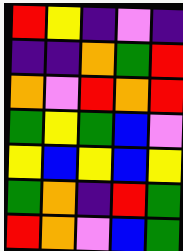[["red", "yellow", "indigo", "violet", "indigo"], ["indigo", "indigo", "orange", "green", "red"], ["orange", "violet", "red", "orange", "red"], ["green", "yellow", "green", "blue", "violet"], ["yellow", "blue", "yellow", "blue", "yellow"], ["green", "orange", "indigo", "red", "green"], ["red", "orange", "violet", "blue", "green"]]